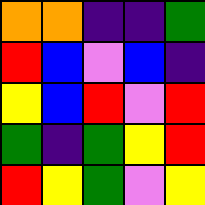[["orange", "orange", "indigo", "indigo", "green"], ["red", "blue", "violet", "blue", "indigo"], ["yellow", "blue", "red", "violet", "red"], ["green", "indigo", "green", "yellow", "red"], ["red", "yellow", "green", "violet", "yellow"]]